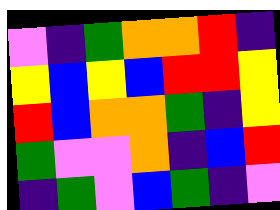[["violet", "indigo", "green", "orange", "orange", "red", "indigo"], ["yellow", "blue", "yellow", "blue", "red", "red", "yellow"], ["red", "blue", "orange", "orange", "green", "indigo", "yellow"], ["green", "violet", "violet", "orange", "indigo", "blue", "red"], ["indigo", "green", "violet", "blue", "green", "indigo", "violet"]]